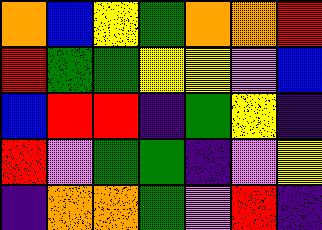[["orange", "blue", "yellow", "green", "orange", "orange", "red"], ["red", "green", "green", "yellow", "yellow", "violet", "blue"], ["blue", "red", "red", "indigo", "green", "yellow", "indigo"], ["red", "violet", "green", "green", "indigo", "violet", "yellow"], ["indigo", "orange", "orange", "green", "violet", "red", "indigo"]]